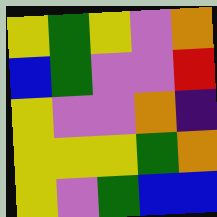[["yellow", "green", "yellow", "violet", "orange"], ["blue", "green", "violet", "violet", "red"], ["yellow", "violet", "violet", "orange", "indigo"], ["yellow", "yellow", "yellow", "green", "orange"], ["yellow", "violet", "green", "blue", "blue"]]